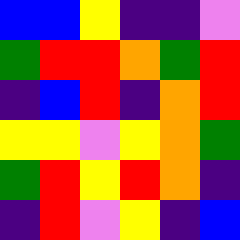[["blue", "blue", "yellow", "indigo", "indigo", "violet"], ["green", "red", "red", "orange", "green", "red"], ["indigo", "blue", "red", "indigo", "orange", "red"], ["yellow", "yellow", "violet", "yellow", "orange", "green"], ["green", "red", "yellow", "red", "orange", "indigo"], ["indigo", "red", "violet", "yellow", "indigo", "blue"]]